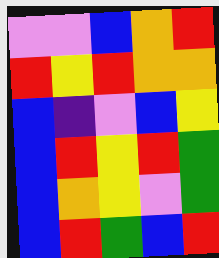[["violet", "violet", "blue", "orange", "red"], ["red", "yellow", "red", "orange", "orange"], ["blue", "indigo", "violet", "blue", "yellow"], ["blue", "red", "yellow", "red", "green"], ["blue", "orange", "yellow", "violet", "green"], ["blue", "red", "green", "blue", "red"]]